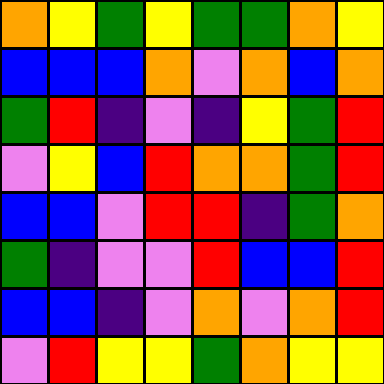[["orange", "yellow", "green", "yellow", "green", "green", "orange", "yellow"], ["blue", "blue", "blue", "orange", "violet", "orange", "blue", "orange"], ["green", "red", "indigo", "violet", "indigo", "yellow", "green", "red"], ["violet", "yellow", "blue", "red", "orange", "orange", "green", "red"], ["blue", "blue", "violet", "red", "red", "indigo", "green", "orange"], ["green", "indigo", "violet", "violet", "red", "blue", "blue", "red"], ["blue", "blue", "indigo", "violet", "orange", "violet", "orange", "red"], ["violet", "red", "yellow", "yellow", "green", "orange", "yellow", "yellow"]]